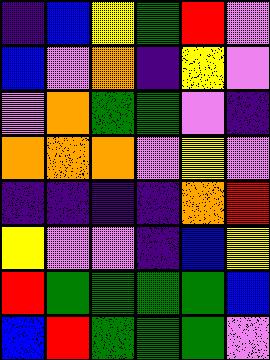[["indigo", "blue", "yellow", "green", "red", "violet"], ["blue", "violet", "orange", "indigo", "yellow", "violet"], ["violet", "orange", "green", "green", "violet", "indigo"], ["orange", "orange", "orange", "violet", "yellow", "violet"], ["indigo", "indigo", "indigo", "indigo", "orange", "red"], ["yellow", "violet", "violet", "indigo", "blue", "yellow"], ["red", "green", "green", "green", "green", "blue"], ["blue", "red", "green", "green", "green", "violet"]]